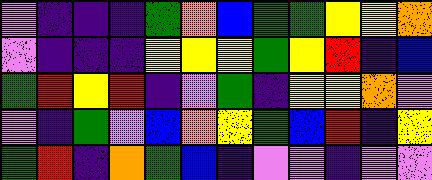[["violet", "indigo", "indigo", "indigo", "green", "orange", "blue", "green", "green", "yellow", "yellow", "orange"], ["violet", "indigo", "indigo", "indigo", "yellow", "yellow", "yellow", "green", "yellow", "red", "indigo", "blue"], ["green", "red", "yellow", "red", "indigo", "violet", "green", "indigo", "yellow", "yellow", "orange", "violet"], ["violet", "indigo", "green", "violet", "blue", "orange", "yellow", "green", "blue", "red", "indigo", "yellow"], ["green", "red", "indigo", "orange", "green", "blue", "indigo", "violet", "violet", "indigo", "violet", "violet"]]